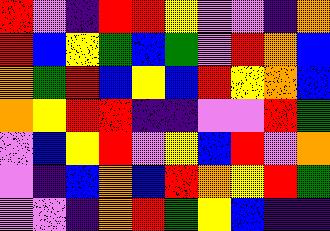[["red", "violet", "indigo", "red", "red", "yellow", "violet", "violet", "indigo", "orange"], ["red", "blue", "yellow", "green", "blue", "green", "violet", "red", "orange", "blue"], ["orange", "green", "red", "blue", "yellow", "blue", "red", "yellow", "orange", "blue"], ["orange", "yellow", "red", "red", "indigo", "indigo", "violet", "violet", "red", "green"], ["violet", "blue", "yellow", "red", "violet", "yellow", "blue", "red", "violet", "orange"], ["violet", "indigo", "blue", "orange", "blue", "red", "orange", "yellow", "red", "green"], ["violet", "violet", "indigo", "orange", "red", "green", "yellow", "blue", "indigo", "indigo"]]